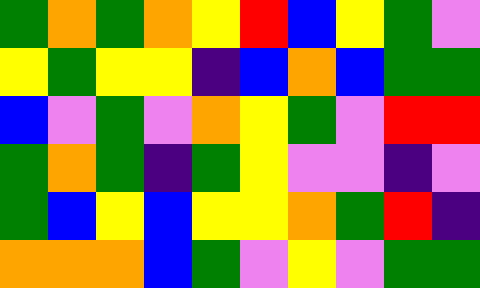[["green", "orange", "green", "orange", "yellow", "red", "blue", "yellow", "green", "violet"], ["yellow", "green", "yellow", "yellow", "indigo", "blue", "orange", "blue", "green", "green"], ["blue", "violet", "green", "violet", "orange", "yellow", "green", "violet", "red", "red"], ["green", "orange", "green", "indigo", "green", "yellow", "violet", "violet", "indigo", "violet"], ["green", "blue", "yellow", "blue", "yellow", "yellow", "orange", "green", "red", "indigo"], ["orange", "orange", "orange", "blue", "green", "violet", "yellow", "violet", "green", "green"]]